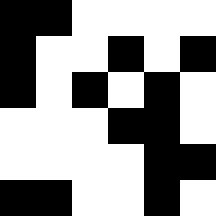[["black", "black", "white", "white", "white", "white"], ["black", "white", "white", "black", "white", "black"], ["black", "white", "black", "white", "black", "white"], ["white", "white", "white", "black", "black", "white"], ["white", "white", "white", "white", "black", "black"], ["black", "black", "white", "white", "black", "white"]]